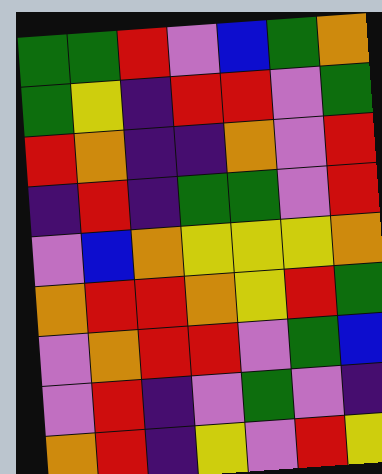[["green", "green", "red", "violet", "blue", "green", "orange"], ["green", "yellow", "indigo", "red", "red", "violet", "green"], ["red", "orange", "indigo", "indigo", "orange", "violet", "red"], ["indigo", "red", "indigo", "green", "green", "violet", "red"], ["violet", "blue", "orange", "yellow", "yellow", "yellow", "orange"], ["orange", "red", "red", "orange", "yellow", "red", "green"], ["violet", "orange", "red", "red", "violet", "green", "blue"], ["violet", "red", "indigo", "violet", "green", "violet", "indigo"], ["orange", "red", "indigo", "yellow", "violet", "red", "yellow"]]